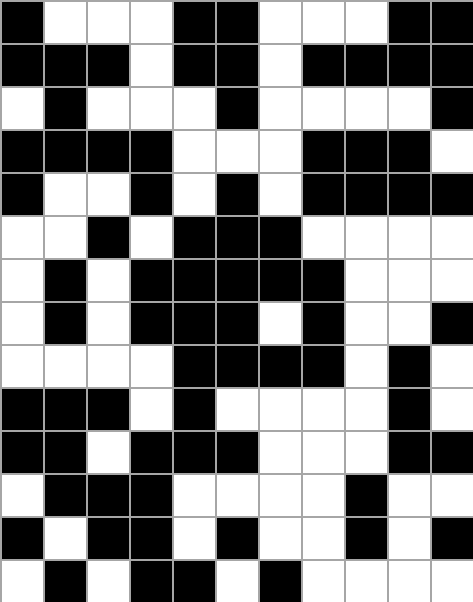[["black", "white", "white", "white", "black", "black", "white", "white", "white", "black", "black"], ["black", "black", "black", "white", "black", "black", "white", "black", "black", "black", "black"], ["white", "black", "white", "white", "white", "black", "white", "white", "white", "white", "black"], ["black", "black", "black", "black", "white", "white", "white", "black", "black", "black", "white"], ["black", "white", "white", "black", "white", "black", "white", "black", "black", "black", "black"], ["white", "white", "black", "white", "black", "black", "black", "white", "white", "white", "white"], ["white", "black", "white", "black", "black", "black", "black", "black", "white", "white", "white"], ["white", "black", "white", "black", "black", "black", "white", "black", "white", "white", "black"], ["white", "white", "white", "white", "black", "black", "black", "black", "white", "black", "white"], ["black", "black", "black", "white", "black", "white", "white", "white", "white", "black", "white"], ["black", "black", "white", "black", "black", "black", "white", "white", "white", "black", "black"], ["white", "black", "black", "black", "white", "white", "white", "white", "black", "white", "white"], ["black", "white", "black", "black", "white", "black", "white", "white", "black", "white", "black"], ["white", "black", "white", "black", "black", "white", "black", "white", "white", "white", "white"]]